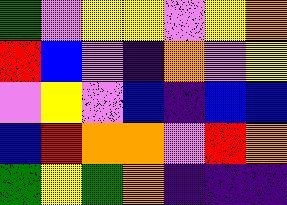[["green", "violet", "yellow", "yellow", "violet", "yellow", "orange"], ["red", "blue", "violet", "indigo", "orange", "violet", "yellow"], ["violet", "yellow", "violet", "blue", "indigo", "blue", "blue"], ["blue", "red", "orange", "orange", "violet", "red", "orange"], ["green", "yellow", "green", "orange", "indigo", "indigo", "indigo"]]